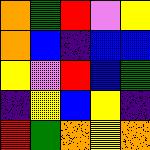[["orange", "green", "red", "violet", "yellow"], ["orange", "blue", "indigo", "blue", "blue"], ["yellow", "violet", "red", "blue", "green"], ["indigo", "yellow", "blue", "yellow", "indigo"], ["red", "green", "orange", "yellow", "orange"]]